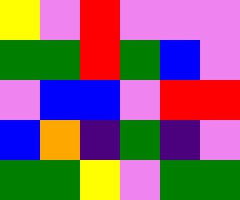[["yellow", "violet", "red", "violet", "violet", "violet"], ["green", "green", "red", "green", "blue", "violet"], ["violet", "blue", "blue", "violet", "red", "red"], ["blue", "orange", "indigo", "green", "indigo", "violet"], ["green", "green", "yellow", "violet", "green", "green"]]